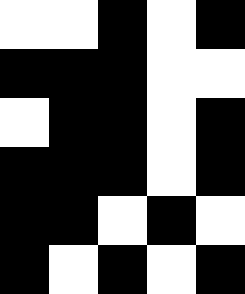[["white", "white", "black", "white", "black"], ["black", "black", "black", "white", "white"], ["white", "black", "black", "white", "black"], ["black", "black", "black", "white", "black"], ["black", "black", "white", "black", "white"], ["black", "white", "black", "white", "black"]]